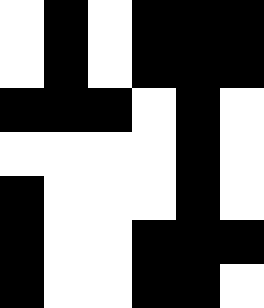[["white", "black", "white", "black", "black", "black"], ["white", "black", "white", "black", "black", "black"], ["black", "black", "black", "white", "black", "white"], ["white", "white", "white", "white", "black", "white"], ["black", "white", "white", "white", "black", "white"], ["black", "white", "white", "black", "black", "black"], ["black", "white", "white", "black", "black", "white"]]